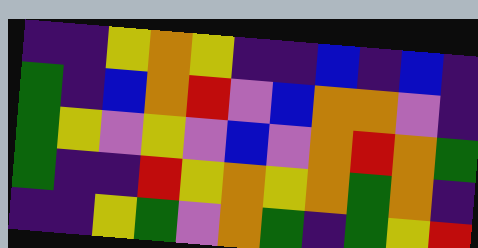[["indigo", "indigo", "yellow", "orange", "yellow", "indigo", "indigo", "blue", "indigo", "blue", "indigo"], ["green", "indigo", "blue", "orange", "red", "violet", "blue", "orange", "orange", "violet", "indigo"], ["green", "yellow", "violet", "yellow", "violet", "blue", "violet", "orange", "red", "orange", "green"], ["green", "indigo", "indigo", "red", "yellow", "orange", "yellow", "orange", "green", "orange", "indigo"], ["indigo", "indigo", "yellow", "green", "violet", "orange", "green", "indigo", "green", "yellow", "red"]]